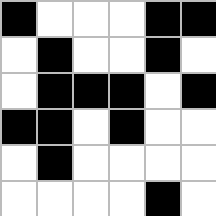[["black", "white", "white", "white", "black", "black"], ["white", "black", "white", "white", "black", "white"], ["white", "black", "black", "black", "white", "black"], ["black", "black", "white", "black", "white", "white"], ["white", "black", "white", "white", "white", "white"], ["white", "white", "white", "white", "black", "white"]]